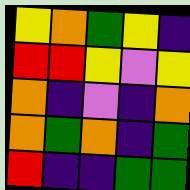[["yellow", "orange", "green", "yellow", "indigo"], ["red", "red", "yellow", "violet", "yellow"], ["orange", "indigo", "violet", "indigo", "orange"], ["orange", "green", "orange", "indigo", "green"], ["red", "indigo", "indigo", "green", "green"]]